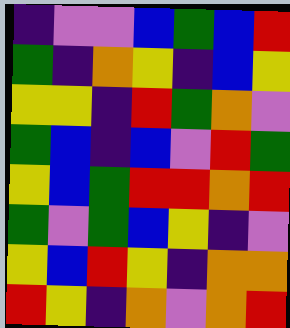[["indigo", "violet", "violet", "blue", "green", "blue", "red"], ["green", "indigo", "orange", "yellow", "indigo", "blue", "yellow"], ["yellow", "yellow", "indigo", "red", "green", "orange", "violet"], ["green", "blue", "indigo", "blue", "violet", "red", "green"], ["yellow", "blue", "green", "red", "red", "orange", "red"], ["green", "violet", "green", "blue", "yellow", "indigo", "violet"], ["yellow", "blue", "red", "yellow", "indigo", "orange", "orange"], ["red", "yellow", "indigo", "orange", "violet", "orange", "red"]]